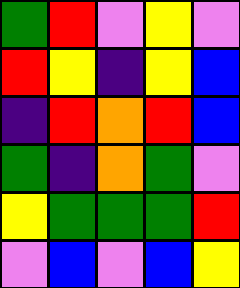[["green", "red", "violet", "yellow", "violet"], ["red", "yellow", "indigo", "yellow", "blue"], ["indigo", "red", "orange", "red", "blue"], ["green", "indigo", "orange", "green", "violet"], ["yellow", "green", "green", "green", "red"], ["violet", "blue", "violet", "blue", "yellow"]]